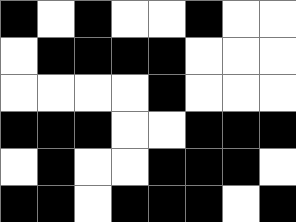[["black", "white", "black", "white", "white", "black", "white", "white"], ["white", "black", "black", "black", "black", "white", "white", "white"], ["white", "white", "white", "white", "black", "white", "white", "white"], ["black", "black", "black", "white", "white", "black", "black", "black"], ["white", "black", "white", "white", "black", "black", "black", "white"], ["black", "black", "white", "black", "black", "black", "white", "black"]]